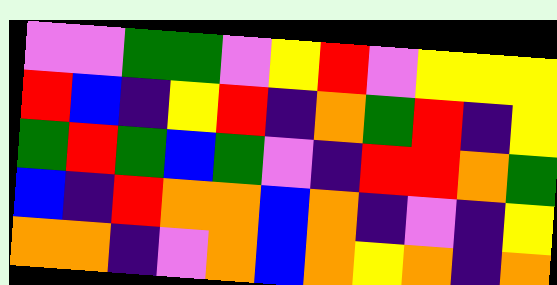[["violet", "violet", "green", "green", "violet", "yellow", "red", "violet", "yellow", "yellow", "yellow"], ["red", "blue", "indigo", "yellow", "red", "indigo", "orange", "green", "red", "indigo", "yellow"], ["green", "red", "green", "blue", "green", "violet", "indigo", "red", "red", "orange", "green"], ["blue", "indigo", "red", "orange", "orange", "blue", "orange", "indigo", "violet", "indigo", "yellow"], ["orange", "orange", "indigo", "violet", "orange", "blue", "orange", "yellow", "orange", "indigo", "orange"]]